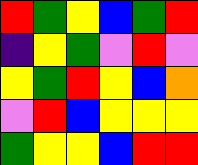[["red", "green", "yellow", "blue", "green", "red"], ["indigo", "yellow", "green", "violet", "red", "violet"], ["yellow", "green", "red", "yellow", "blue", "orange"], ["violet", "red", "blue", "yellow", "yellow", "yellow"], ["green", "yellow", "yellow", "blue", "red", "red"]]